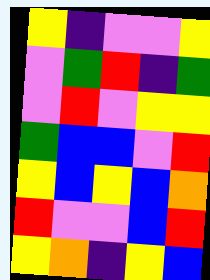[["yellow", "indigo", "violet", "violet", "yellow"], ["violet", "green", "red", "indigo", "green"], ["violet", "red", "violet", "yellow", "yellow"], ["green", "blue", "blue", "violet", "red"], ["yellow", "blue", "yellow", "blue", "orange"], ["red", "violet", "violet", "blue", "red"], ["yellow", "orange", "indigo", "yellow", "blue"]]